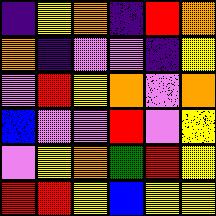[["indigo", "yellow", "orange", "indigo", "red", "orange"], ["orange", "indigo", "violet", "violet", "indigo", "yellow"], ["violet", "red", "yellow", "orange", "violet", "orange"], ["blue", "violet", "violet", "red", "violet", "yellow"], ["violet", "yellow", "orange", "green", "red", "yellow"], ["red", "red", "yellow", "blue", "yellow", "yellow"]]